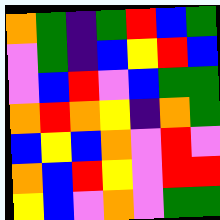[["orange", "green", "indigo", "green", "red", "blue", "green"], ["violet", "green", "indigo", "blue", "yellow", "red", "blue"], ["violet", "blue", "red", "violet", "blue", "green", "green"], ["orange", "red", "orange", "yellow", "indigo", "orange", "green"], ["blue", "yellow", "blue", "orange", "violet", "red", "violet"], ["orange", "blue", "red", "yellow", "violet", "red", "red"], ["yellow", "blue", "violet", "orange", "violet", "green", "green"]]